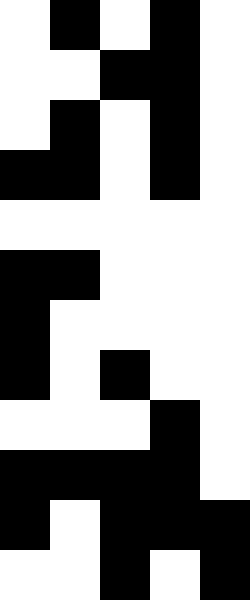[["white", "black", "white", "black", "white"], ["white", "white", "black", "black", "white"], ["white", "black", "white", "black", "white"], ["black", "black", "white", "black", "white"], ["white", "white", "white", "white", "white"], ["black", "black", "white", "white", "white"], ["black", "white", "white", "white", "white"], ["black", "white", "black", "white", "white"], ["white", "white", "white", "black", "white"], ["black", "black", "black", "black", "white"], ["black", "white", "black", "black", "black"], ["white", "white", "black", "white", "black"]]